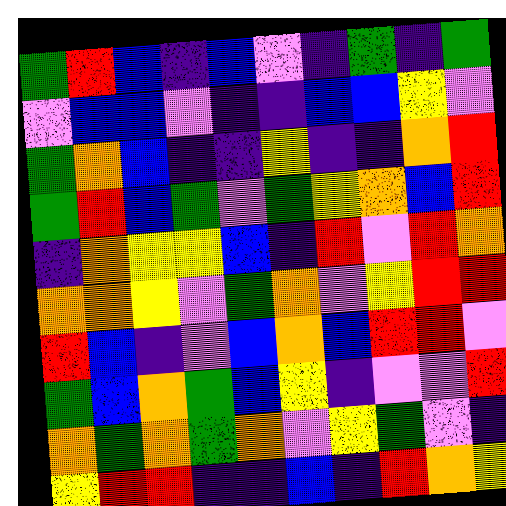[["green", "red", "blue", "indigo", "blue", "violet", "indigo", "green", "indigo", "green"], ["violet", "blue", "blue", "violet", "indigo", "indigo", "blue", "blue", "yellow", "violet"], ["green", "orange", "blue", "indigo", "indigo", "yellow", "indigo", "indigo", "orange", "red"], ["green", "red", "blue", "green", "violet", "green", "yellow", "orange", "blue", "red"], ["indigo", "orange", "yellow", "yellow", "blue", "indigo", "red", "violet", "red", "orange"], ["orange", "orange", "yellow", "violet", "green", "orange", "violet", "yellow", "red", "red"], ["red", "blue", "indigo", "violet", "blue", "orange", "blue", "red", "red", "violet"], ["green", "blue", "orange", "green", "blue", "yellow", "indigo", "violet", "violet", "red"], ["orange", "green", "orange", "green", "orange", "violet", "yellow", "green", "violet", "indigo"], ["yellow", "red", "red", "indigo", "indigo", "blue", "indigo", "red", "orange", "yellow"]]